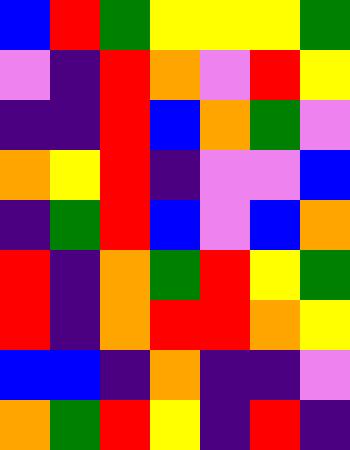[["blue", "red", "green", "yellow", "yellow", "yellow", "green"], ["violet", "indigo", "red", "orange", "violet", "red", "yellow"], ["indigo", "indigo", "red", "blue", "orange", "green", "violet"], ["orange", "yellow", "red", "indigo", "violet", "violet", "blue"], ["indigo", "green", "red", "blue", "violet", "blue", "orange"], ["red", "indigo", "orange", "green", "red", "yellow", "green"], ["red", "indigo", "orange", "red", "red", "orange", "yellow"], ["blue", "blue", "indigo", "orange", "indigo", "indigo", "violet"], ["orange", "green", "red", "yellow", "indigo", "red", "indigo"]]